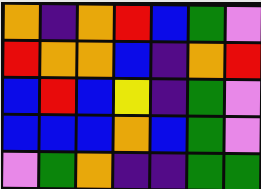[["orange", "indigo", "orange", "red", "blue", "green", "violet"], ["red", "orange", "orange", "blue", "indigo", "orange", "red"], ["blue", "red", "blue", "yellow", "indigo", "green", "violet"], ["blue", "blue", "blue", "orange", "blue", "green", "violet"], ["violet", "green", "orange", "indigo", "indigo", "green", "green"]]